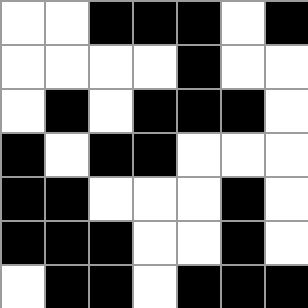[["white", "white", "black", "black", "black", "white", "black"], ["white", "white", "white", "white", "black", "white", "white"], ["white", "black", "white", "black", "black", "black", "white"], ["black", "white", "black", "black", "white", "white", "white"], ["black", "black", "white", "white", "white", "black", "white"], ["black", "black", "black", "white", "white", "black", "white"], ["white", "black", "black", "white", "black", "black", "black"]]